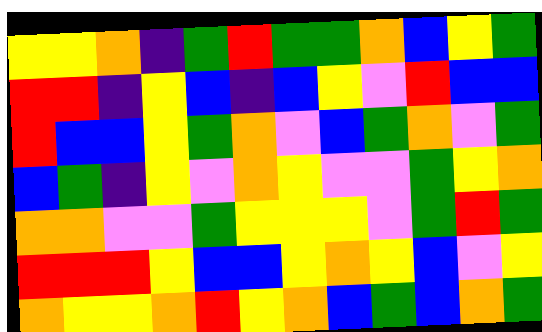[["yellow", "yellow", "orange", "indigo", "green", "red", "green", "green", "orange", "blue", "yellow", "green"], ["red", "red", "indigo", "yellow", "blue", "indigo", "blue", "yellow", "violet", "red", "blue", "blue"], ["red", "blue", "blue", "yellow", "green", "orange", "violet", "blue", "green", "orange", "violet", "green"], ["blue", "green", "indigo", "yellow", "violet", "orange", "yellow", "violet", "violet", "green", "yellow", "orange"], ["orange", "orange", "violet", "violet", "green", "yellow", "yellow", "yellow", "violet", "green", "red", "green"], ["red", "red", "red", "yellow", "blue", "blue", "yellow", "orange", "yellow", "blue", "violet", "yellow"], ["orange", "yellow", "yellow", "orange", "red", "yellow", "orange", "blue", "green", "blue", "orange", "green"]]